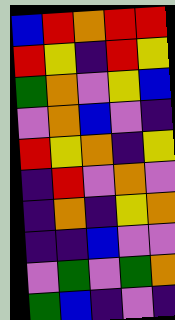[["blue", "red", "orange", "red", "red"], ["red", "yellow", "indigo", "red", "yellow"], ["green", "orange", "violet", "yellow", "blue"], ["violet", "orange", "blue", "violet", "indigo"], ["red", "yellow", "orange", "indigo", "yellow"], ["indigo", "red", "violet", "orange", "violet"], ["indigo", "orange", "indigo", "yellow", "orange"], ["indigo", "indigo", "blue", "violet", "violet"], ["violet", "green", "violet", "green", "orange"], ["green", "blue", "indigo", "violet", "indigo"]]